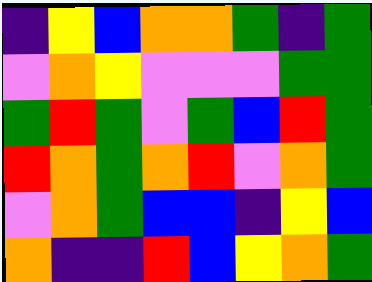[["indigo", "yellow", "blue", "orange", "orange", "green", "indigo", "green"], ["violet", "orange", "yellow", "violet", "violet", "violet", "green", "green"], ["green", "red", "green", "violet", "green", "blue", "red", "green"], ["red", "orange", "green", "orange", "red", "violet", "orange", "green"], ["violet", "orange", "green", "blue", "blue", "indigo", "yellow", "blue"], ["orange", "indigo", "indigo", "red", "blue", "yellow", "orange", "green"]]